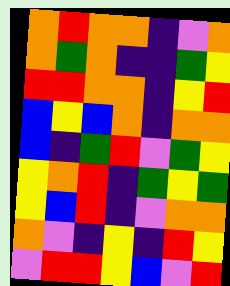[["orange", "red", "orange", "orange", "indigo", "violet", "orange"], ["orange", "green", "orange", "indigo", "indigo", "green", "yellow"], ["red", "red", "orange", "orange", "indigo", "yellow", "red"], ["blue", "yellow", "blue", "orange", "indigo", "orange", "orange"], ["blue", "indigo", "green", "red", "violet", "green", "yellow"], ["yellow", "orange", "red", "indigo", "green", "yellow", "green"], ["yellow", "blue", "red", "indigo", "violet", "orange", "orange"], ["orange", "violet", "indigo", "yellow", "indigo", "red", "yellow"], ["violet", "red", "red", "yellow", "blue", "violet", "red"]]